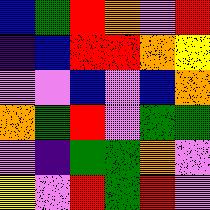[["blue", "green", "red", "orange", "violet", "red"], ["indigo", "blue", "red", "red", "orange", "yellow"], ["violet", "violet", "blue", "violet", "blue", "orange"], ["orange", "green", "red", "violet", "green", "green"], ["violet", "indigo", "green", "green", "orange", "violet"], ["yellow", "violet", "red", "green", "red", "violet"]]